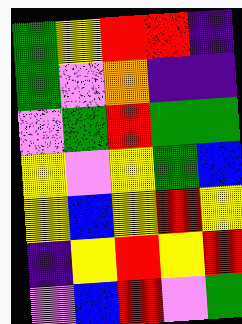[["green", "yellow", "red", "red", "indigo"], ["green", "violet", "orange", "indigo", "indigo"], ["violet", "green", "red", "green", "green"], ["yellow", "violet", "yellow", "green", "blue"], ["yellow", "blue", "yellow", "red", "yellow"], ["indigo", "yellow", "red", "yellow", "red"], ["violet", "blue", "red", "violet", "green"]]